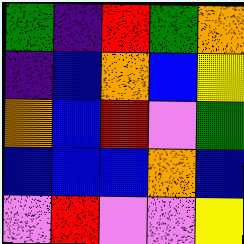[["green", "indigo", "red", "green", "orange"], ["indigo", "blue", "orange", "blue", "yellow"], ["orange", "blue", "red", "violet", "green"], ["blue", "blue", "blue", "orange", "blue"], ["violet", "red", "violet", "violet", "yellow"]]